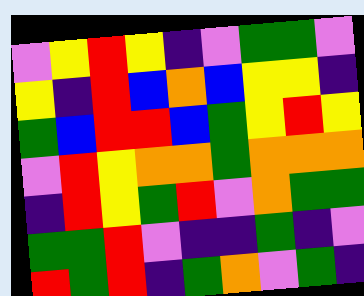[["violet", "yellow", "red", "yellow", "indigo", "violet", "green", "green", "violet"], ["yellow", "indigo", "red", "blue", "orange", "blue", "yellow", "yellow", "indigo"], ["green", "blue", "red", "red", "blue", "green", "yellow", "red", "yellow"], ["violet", "red", "yellow", "orange", "orange", "green", "orange", "orange", "orange"], ["indigo", "red", "yellow", "green", "red", "violet", "orange", "green", "green"], ["green", "green", "red", "violet", "indigo", "indigo", "green", "indigo", "violet"], ["red", "green", "red", "indigo", "green", "orange", "violet", "green", "indigo"]]